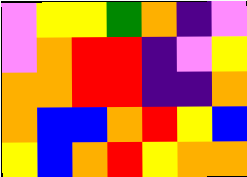[["violet", "yellow", "yellow", "green", "orange", "indigo", "violet"], ["violet", "orange", "red", "red", "indigo", "violet", "yellow"], ["orange", "orange", "red", "red", "indigo", "indigo", "orange"], ["orange", "blue", "blue", "orange", "red", "yellow", "blue"], ["yellow", "blue", "orange", "red", "yellow", "orange", "orange"]]